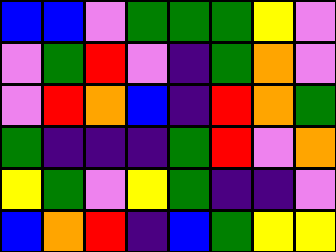[["blue", "blue", "violet", "green", "green", "green", "yellow", "violet"], ["violet", "green", "red", "violet", "indigo", "green", "orange", "violet"], ["violet", "red", "orange", "blue", "indigo", "red", "orange", "green"], ["green", "indigo", "indigo", "indigo", "green", "red", "violet", "orange"], ["yellow", "green", "violet", "yellow", "green", "indigo", "indigo", "violet"], ["blue", "orange", "red", "indigo", "blue", "green", "yellow", "yellow"]]